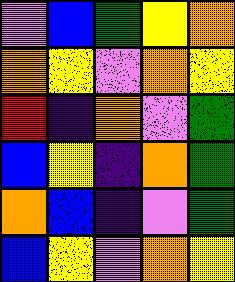[["violet", "blue", "green", "yellow", "orange"], ["orange", "yellow", "violet", "orange", "yellow"], ["red", "indigo", "orange", "violet", "green"], ["blue", "yellow", "indigo", "orange", "green"], ["orange", "blue", "indigo", "violet", "green"], ["blue", "yellow", "violet", "orange", "yellow"]]